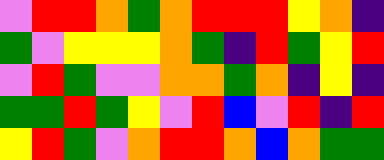[["violet", "red", "red", "orange", "green", "orange", "red", "red", "red", "yellow", "orange", "indigo"], ["green", "violet", "yellow", "yellow", "yellow", "orange", "green", "indigo", "red", "green", "yellow", "red"], ["violet", "red", "green", "violet", "violet", "orange", "orange", "green", "orange", "indigo", "yellow", "indigo"], ["green", "green", "red", "green", "yellow", "violet", "red", "blue", "violet", "red", "indigo", "red"], ["yellow", "red", "green", "violet", "orange", "red", "red", "orange", "blue", "orange", "green", "green"]]